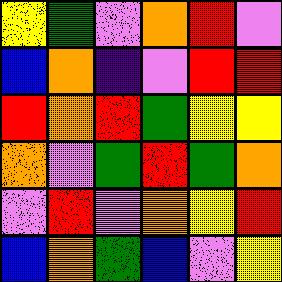[["yellow", "green", "violet", "orange", "red", "violet"], ["blue", "orange", "indigo", "violet", "red", "red"], ["red", "orange", "red", "green", "yellow", "yellow"], ["orange", "violet", "green", "red", "green", "orange"], ["violet", "red", "violet", "orange", "yellow", "red"], ["blue", "orange", "green", "blue", "violet", "yellow"]]